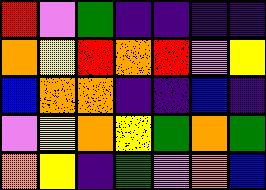[["red", "violet", "green", "indigo", "indigo", "indigo", "indigo"], ["orange", "yellow", "red", "orange", "red", "violet", "yellow"], ["blue", "orange", "orange", "indigo", "indigo", "blue", "indigo"], ["violet", "yellow", "orange", "yellow", "green", "orange", "green"], ["orange", "yellow", "indigo", "green", "violet", "orange", "blue"]]